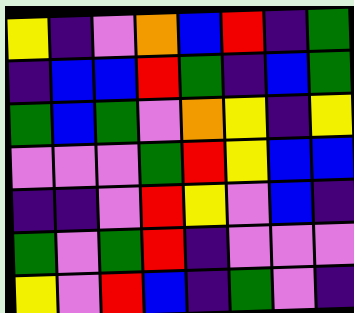[["yellow", "indigo", "violet", "orange", "blue", "red", "indigo", "green"], ["indigo", "blue", "blue", "red", "green", "indigo", "blue", "green"], ["green", "blue", "green", "violet", "orange", "yellow", "indigo", "yellow"], ["violet", "violet", "violet", "green", "red", "yellow", "blue", "blue"], ["indigo", "indigo", "violet", "red", "yellow", "violet", "blue", "indigo"], ["green", "violet", "green", "red", "indigo", "violet", "violet", "violet"], ["yellow", "violet", "red", "blue", "indigo", "green", "violet", "indigo"]]